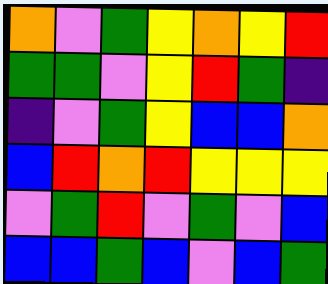[["orange", "violet", "green", "yellow", "orange", "yellow", "red"], ["green", "green", "violet", "yellow", "red", "green", "indigo"], ["indigo", "violet", "green", "yellow", "blue", "blue", "orange"], ["blue", "red", "orange", "red", "yellow", "yellow", "yellow"], ["violet", "green", "red", "violet", "green", "violet", "blue"], ["blue", "blue", "green", "blue", "violet", "blue", "green"]]